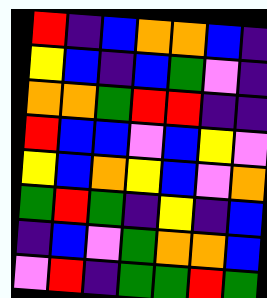[["red", "indigo", "blue", "orange", "orange", "blue", "indigo"], ["yellow", "blue", "indigo", "blue", "green", "violet", "indigo"], ["orange", "orange", "green", "red", "red", "indigo", "indigo"], ["red", "blue", "blue", "violet", "blue", "yellow", "violet"], ["yellow", "blue", "orange", "yellow", "blue", "violet", "orange"], ["green", "red", "green", "indigo", "yellow", "indigo", "blue"], ["indigo", "blue", "violet", "green", "orange", "orange", "blue"], ["violet", "red", "indigo", "green", "green", "red", "green"]]